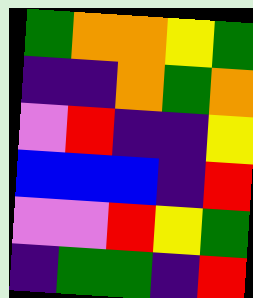[["green", "orange", "orange", "yellow", "green"], ["indigo", "indigo", "orange", "green", "orange"], ["violet", "red", "indigo", "indigo", "yellow"], ["blue", "blue", "blue", "indigo", "red"], ["violet", "violet", "red", "yellow", "green"], ["indigo", "green", "green", "indigo", "red"]]